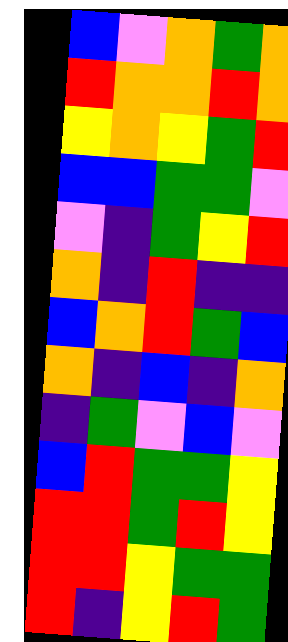[["blue", "violet", "orange", "green", "orange"], ["red", "orange", "orange", "red", "orange"], ["yellow", "orange", "yellow", "green", "red"], ["blue", "blue", "green", "green", "violet"], ["violet", "indigo", "green", "yellow", "red"], ["orange", "indigo", "red", "indigo", "indigo"], ["blue", "orange", "red", "green", "blue"], ["orange", "indigo", "blue", "indigo", "orange"], ["indigo", "green", "violet", "blue", "violet"], ["blue", "red", "green", "green", "yellow"], ["red", "red", "green", "red", "yellow"], ["red", "red", "yellow", "green", "green"], ["red", "indigo", "yellow", "red", "green"]]